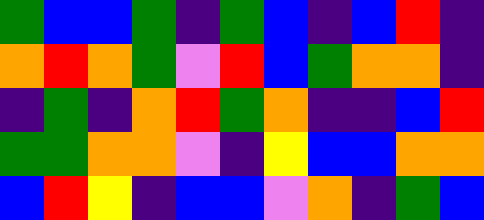[["green", "blue", "blue", "green", "indigo", "green", "blue", "indigo", "blue", "red", "indigo"], ["orange", "red", "orange", "green", "violet", "red", "blue", "green", "orange", "orange", "indigo"], ["indigo", "green", "indigo", "orange", "red", "green", "orange", "indigo", "indigo", "blue", "red"], ["green", "green", "orange", "orange", "violet", "indigo", "yellow", "blue", "blue", "orange", "orange"], ["blue", "red", "yellow", "indigo", "blue", "blue", "violet", "orange", "indigo", "green", "blue"]]